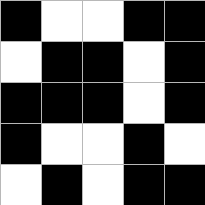[["black", "white", "white", "black", "black"], ["white", "black", "black", "white", "black"], ["black", "black", "black", "white", "black"], ["black", "white", "white", "black", "white"], ["white", "black", "white", "black", "black"]]